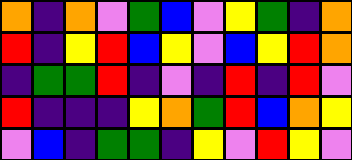[["orange", "indigo", "orange", "violet", "green", "blue", "violet", "yellow", "green", "indigo", "orange"], ["red", "indigo", "yellow", "red", "blue", "yellow", "violet", "blue", "yellow", "red", "orange"], ["indigo", "green", "green", "red", "indigo", "violet", "indigo", "red", "indigo", "red", "violet"], ["red", "indigo", "indigo", "indigo", "yellow", "orange", "green", "red", "blue", "orange", "yellow"], ["violet", "blue", "indigo", "green", "green", "indigo", "yellow", "violet", "red", "yellow", "violet"]]